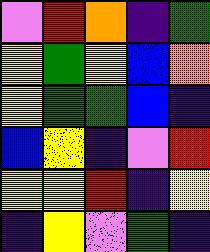[["violet", "red", "orange", "indigo", "green"], ["yellow", "green", "yellow", "blue", "orange"], ["yellow", "green", "green", "blue", "indigo"], ["blue", "yellow", "indigo", "violet", "red"], ["yellow", "yellow", "red", "indigo", "yellow"], ["indigo", "yellow", "violet", "green", "indigo"]]